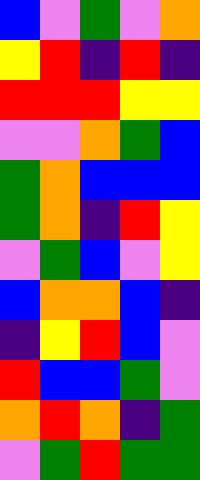[["blue", "violet", "green", "violet", "orange"], ["yellow", "red", "indigo", "red", "indigo"], ["red", "red", "red", "yellow", "yellow"], ["violet", "violet", "orange", "green", "blue"], ["green", "orange", "blue", "blue", "blue"], ["green", "orange", "indigo", "red", "yellow"], ["violet", "green", "blue", "violet", "yellow"], ["blue", "orange", "orange", "blue", "indigo"], ["indigo", "yellow", "red", "blue", "violet"], ["red", "blue", "blue", "green", "violet"], ["orange", "red", "orange", "indigo", "green"], ["violet", "green", "red", "green", "green"]]